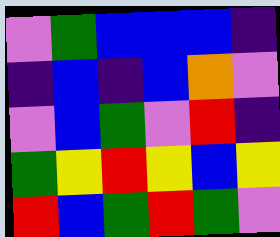[["violet", "green", "blue", "blue", "blue", "indigo"], ["indigo", "blue", "indigo", "blue", "orange", "violet"], ["violet", "blue", "green", "violet", "red", "indigo"], ["green", "yellow", "red", "yellow", "blue", "yellow"], ["red", "blue", "green", "red", "green", "violet"]]